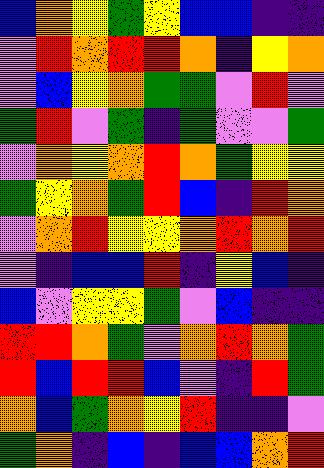[["blue", "orange", "yellow", "green", "yellow", "blue", "blue", "indigo", "indigo"], ["violet", "red", "orange", "red", "red", "orange", "indigo", "yellow", "orange"], ["violet", "blue", "yellow", "orange", "green", "green", "violet", "red", "violet"], ["green", "red", "violet", "green", "indigo", "green", "violet", "violet", "green"], ["violet", "orange", "yellow", "orange", "red", "orange", "green", "yellow", "yellow"], ["green", "yellow", "orange", "green", "red", "blue", "indigo", "red", "orange"], ["violet", "orange", "red", "yellow", "yellow", "orange", "red", "orange", "red"], ["violet", "indigo", "blue", "blue", "red", "indigo", "yellow", "blue", "indigo"], ["blue", "violet", "yellow", "yellow", "green", "violet", "blue", "indigo", "indigo"], ["red", "red", "orange", "green", "violet", "orange", "red", "orange", "green"], ["red", "blue", "red", "red", "blue", "violet", "indigo", "red", "green"], ["orange", "blue", "green", "orange", "yellow", "red", "indigo", "indigo", "violet"], ["green", "orange", "indigo", "blue", "indigo", "blue", "blue", "orange", "red"]]